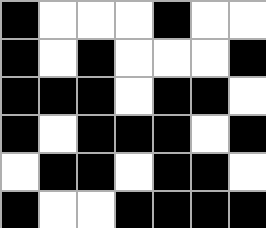[["black", "white", "white", "white", "black", "white", "white"], ["black", "white", "black", "white", "white", "white", "black"], ["black", "black", "black", "white", "black", "black", "white"], ["black", "white", "black", "black", "black", "white", "black"], ["white", "black", "black", "white", "black", "black", "white"], ["black", "white", "white", "black", "black", "black", "black"]]